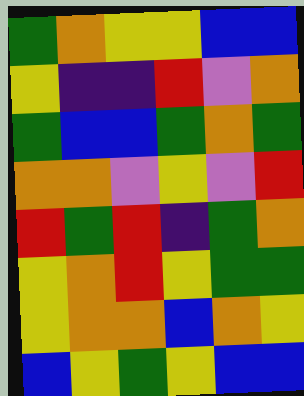[["green", "orange", "yellow", "yellow", "blue", "blue"], ["yellow", "indigo", "indigo", "red", "violet", "orange"], ["green", "blue", "blue", "green", "orange", "green"], ["orange", "orange", "violet", "yellow", "violet", "red"], ["red", "green", "red", "indigo", "green", "orange"], ["yellow", "orange", "red", "yellow", "green", "green"], ["yellow", "orange", "orange", "blue", "orange", "yellow"], ["blue", "yellow", "green", "yellow", "blue", "blue"]]